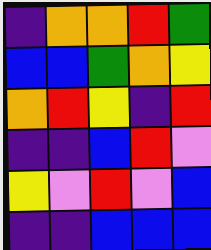[["indigo", "orange", "orange", "red", "green"], ["blue", "blue", "green", "orange", "yellow"], ["orange", "red", "yellow", "indigo", "red"], ["indigo", "indigo", "blue", "red", "violet"], ["yellow", "violet", "red", "violet", "blue"], ["indigo", "indigo", "blue", "blue", "blue"]]